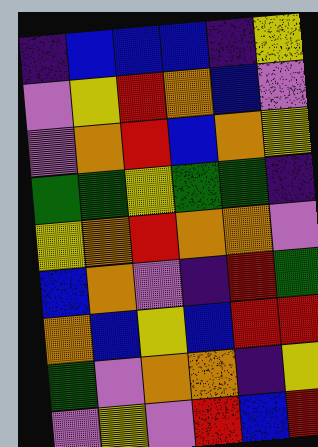[["indigo", "blue", "blue", "blue", "indigo", "yellow"], ["violet", "yellow", "red", "orange", "blue", "violet"], ["violet", "orange", "red", "blue", "orange", "yellow"], ["green", "green", "yellow", "green", "green", "indigo"], ["yellow", "orange", "red", "orange", "orange", "violet"], ["blue", "orange", "violet", "indigo", "red", "green"], ["orange", "blue", "yellow", "blue", "red", "red"], ["green", "violet", "orange", "orange", "indigo", "yellow"], ["violet", "yellow", "violet", "red", "blue", "red"]]